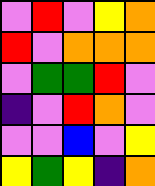[["violet", "red", "violet", "yellow", "orange"], ["red", "violet", "orange", "orange", "orange"], ["violet", "green", "green", "red", "violet"], ["indigo", "violet", "red", "orange", "violet"], ["violet", "violet", "blue", "violet", "yellow"], ["yellow", "green", "yellow", "indigo", "orange"]]